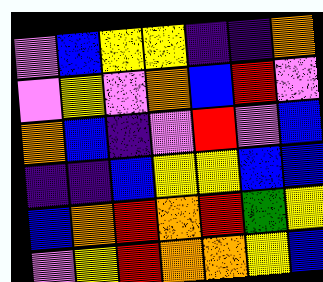[["violet", "blue", "yellow", "yellow", "indigo", "indigo", "orange"], ["violet", "yellow", "violet", "orange", "blue", "red", "violet"], ["orange", "blue", "indigo", "violet", "red", "violet", "blue"], ["indigo", "indigo", "blue", "yellow", "yellow", "blue", "blue"], ["blue", "orange", "red", "orange", "red", "green", "yellow"], ["violet", "yellow", "red", "orange", "orange", "yellow", "blue"]]